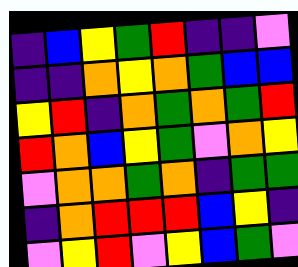[["indigo", "blue", "yellow", "green", "red", "indigo", "indigo", "violet"], ["indigo", "indigo", "orange", "yellow", "orange", "green", "blue", "blue"], ["yellow", "red", "indigo", "orange", "green", "orange", "green", "red"], ["red", "orange", "blue", "yellow", "green", "violet", "orange", "yellow"], ["violet", "orange", "orange", "green", "orange", "indigo", "green", "green"], ["indigo", "orange", "red", "red", "red", "blue", "yellow", "indigo"], ["violet", "yellow", "red", "violet", "yellow", "blue", "green", "violet"]]